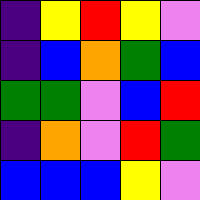[["indigo", "yellow", "red", "yellow", "violet"], ["indigo", "blue", "orange", "green", "blue"], ["green", "green", "violet", "blue", "red"], ["indigo", "orange", "violet", "red", "green"], ["blue", "blue", "blue", "yellow", "violet"]]